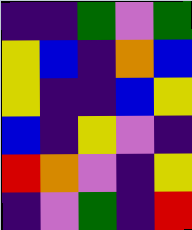[["indigo", "indigo", "green", "violet", "green"], ["yellow", "blue", "indigo", "orange", "blue"], ["yellow", "indigo", "indigo", "blue", "yellow"], ["blue", "indigo", "yellow", "violet", "indigo"], ["red", "orange", "violet", "indigo", "yellow"], ["indigo", "violet", "green", "indigo", "red"]]